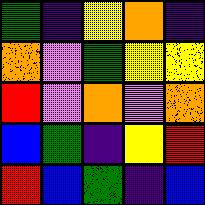[["green", "indigo", "yellow", "orange", "indigo"], ["orange", "violet", "green", "yellow", "yellow"], ["red", "violet", "orange", "violet", "orange"], ["blue", "green", "indigo", "yellow", "red"], ["red", "blue", "green", "indigo", "blue"]]